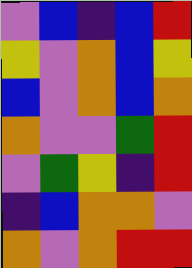[["violet", "blue", "indigo", "blue", "red"], ["yellow", "violet", "orange", "blue", "yellow"], ["blue", "violet", "orange", "blue", "orange"], ["orange", "violet", "violet", "green", "red"], ["violet", "green", "yellow", "indigo", "red"], ["indigo", "blue", "orange", "orange", "violet"], ["orange", "violet", "orange", "red", "red"]]